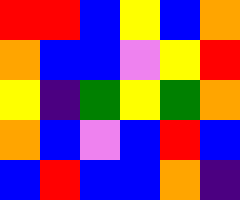[["red", "red", "blue", "yellow", "blue", "orange"], ["orange", "blue", "blue", "violet", "yellow", "red"], ["yellow", "indigo", "green", "yellow", "green", "orange"], ["orange", "blue", "violet", "blue", "red", "blue"], ["blue", "red", "blue", "blue", "orange", "indigo"]]